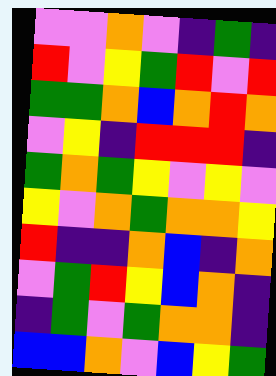[["violet", "violet", "orange", "violet", "indigo", "green", "indigo"], ["red", "violet", "yellow", "green", "red", "violet", "red"], ["green", "green", "orange", "blue", "orange", "red", "orange"], ["violet", "yellow", "indigo", "red", "red", "red", "indigo"], ["green", "orange", "green", "yellow", "violet", "yellow", "violet"], ["yellow", "violet", "orange", "green", "orange", "orange", "yellow"], ["red", "indigo", "indigo", "orange", "blue", "indigo", "orange"], ["violet", "green", "red", "yellow", "blue", "orange", "indigo"], ["indigo", "green", "violet", "green", "orange", "orange", "indigo"], ["blue", "blue", "orange", "violet", "blue", "yellow", "green"]]